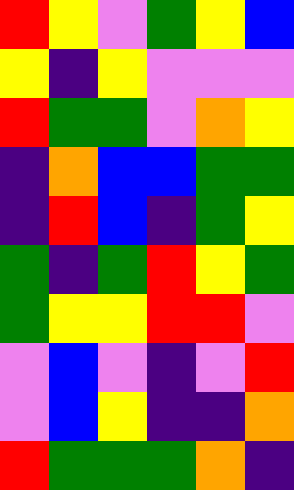[["red", "yellow", "violet", "green", "yellow", "blue"], ["yellow", "indigo", "yellow", "violet", "violet", "violet"], ["red", "green", "green", "violet", "orange", "yellow"], ["indigo", "orange", "blue", "blue", "green", "green"], ["indigo", "red", "blue", "indigo", "green", "yellow"], ["green", "indigo", "green", "red", "yellow", "green"], ["green", "yellow", "yellow", "red", "red", "violet"], ["violet", "blue", "violet", "indigo", "violet", "red"], ["violet", "blue", "yellow", "indigo", "indigo", "orange"], ["red", "green", "green", "green", "orange", "indigo"]]